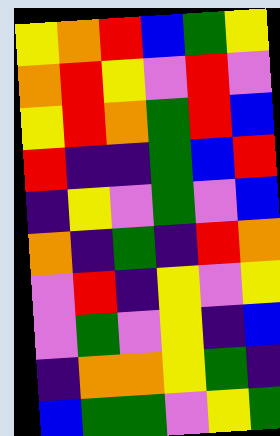[["yellow", "orange", "red", "blue", "green", "yellow"], ["orange", "red", "yellow", "violet", "red", "violet"], ["yellow", "red", "orange", "green", "red", "blue"], ["red", "indigo", "indigo", "green", "blue", "red"], ["indigo", "yellow", "violet", "green", "violet", "blue"], ["orange", "indigo", "green", "indigo", "red", "orange"], ["violet", "red", "indigo", "yellow", "violet", "yellow"], ["violet", "green", "violet", "yellow", "indigo", "blue"], ["indigo", "orange", "orange", "yellow", "green", "indigo"], ["blue", "green", "green", "violet", "yellow", "green"]]